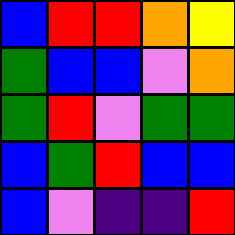[["blue", "red", "red", "orange", "yellow"], ["green", "blue", "blue", "violet", "orange"], ["green", "red", "violet", "green", "green"], ["blue", "green", "red", "blue", "blue"], ["blue", "violet", "indigo", "indigo", "red"]]